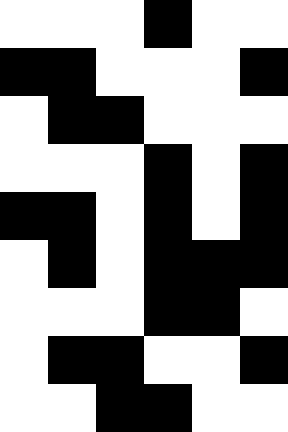[["white", "white", "white", "black", "white", "white"], ["black", "black", "white", "white", "white", "black"], ["white", "black", "black", "white", "white", "white"], ["white", "white", "white", "black", "white", "black"], ["black", "black", "white", "black", "white", "black"], ["white", "black", "white", "black", "black", "black"], ["white", "white", "white", "black", "black", "white"], ["white", "black", "black", "white", "white", "black"], ["white", "white", "black", "black", "white", "white"]]